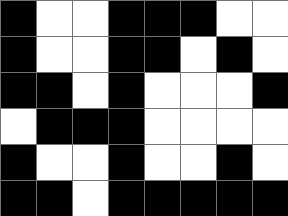[["black", "white", "white", "black", "black", "black", "white", "white"], ["black", "white", "white", "black", "black", "white", "black", "white"], ["black", "black", "white", "black", "white", "white", "white", "black"], ["white", "black", "black", "black", "white", "white", "white", "white"], ["black", "white", "white", "black", "white", "white", "black", "white"], ["black", "black", "white", "black", "black", "black", "black", "black"]]